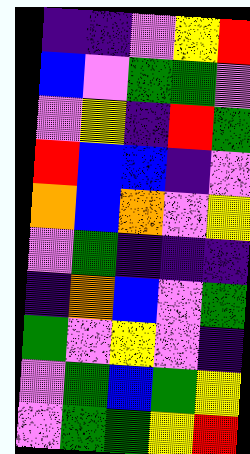[["indigo", "indigo", "violet", "yellow", "red"], ["blue", "violet", "green", "green", "violet"], ["violet", "yellow", "indigo", "red", "green"], ["red", "blue", "blue", "indigo", "violet"], ["orange", "blue", "orange", "violet", "yellow"], ["violet", "green", "indigo", "indigo", "indigo"], ["indigo", "orange", "blue", "violet", "green"], ["green", "violet", "yellow", "violet", "indigo"], ["violet", "green", "blue", "green", "yellow"], ["violet", "green", "green", "yellow", "red"]]